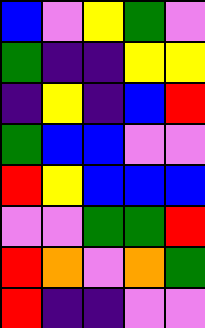[["blue", "violet", "yellow", "green", "violet"], ["green", "indigo", "indigo", "yellow", "yellow"], ["indigo", "yellow", "indigo", "blue", "red"], ["green", "blue", "blue", "violet", "violet"], ["red", "yellow", "blue", "blue", "blue"], ["violet", "violet", "green", "green", "red"], ["red", "orange", "violet", "orange", "green"], ["red", "indigo", "indigo", "violet", "violet"]]